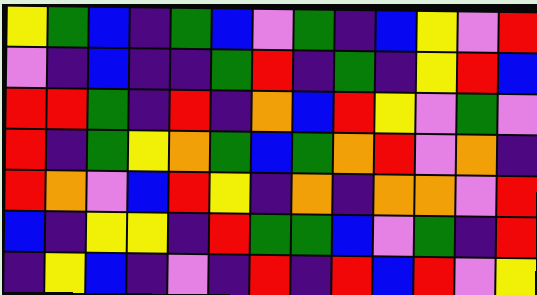[["yellow", "green", "blue", "indigo", "green", "blue", "violet", "green", "indigo", "blue", "yellow", "violet", "red"], ["violet", "indigo", "blue", "indigo", "indigo", "green", "red", "indigo", "green", "indigo", "yellow", "red", "blue"], ["red", "red", "green", "indigo", "red", "indigo", "orange", "blue", "red", "yellow", "violet", "green", "violet"], ["red", "indigo", "green", "yellow", "orange", "green", "blue", "green", "orange", "red", "violet", "orange", "indigo"], ["red", "orange", "violet", "blue", "red", "yellow", "indigo", "orange", "indigo", "orange", "orange", "violet", "red"], ["blue", "indigo", "yellow", "yellow", "indigo", "red", "green", "green", "blue", "violet", "green", "indigo", "red"], ["indigo", "yellow", "blue", "indigo", "violet", "indigo", "red", "indigo", "red", "blue", "red", "violet", "yellow"]]